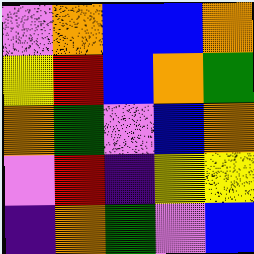[["violet", "orange", "blue", "blue", "orange"], ["yellow", "red", "blue", "orange", "green"], ["orange", "green", "violet", "blue", "orange"], ["violet", "red", "indigo", "yellow", "yellow"], ["indigo", "orange", "green", "violet", "blue"]]